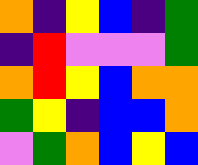[["orange", "indigo", "yellow", "blue", "indigo", "green"], ["indigo", "red", "violet", "violet", "violet", "green"], ["orange", "red", "yellow", "blue", "orange", "orange"], ["green", "yellow", "indigo", "blue", "blue", "orange"], ["violet", "green", "orange", "blue", "yellow", "blue"]]